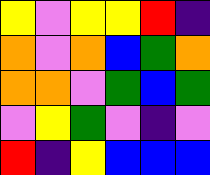[["yellow", "violet", "yellow", "yellow", "red", "indigo"], ["orange", "violet", "orange", "blue", "green", "orange"], ["orange", "orange", "violet", "green", "blue", "green"], ["violet", "yellow", "green", "violet", "indigo", "violet"], ["red", "indigo", "yellow", "blue", "blue", "blue"]]